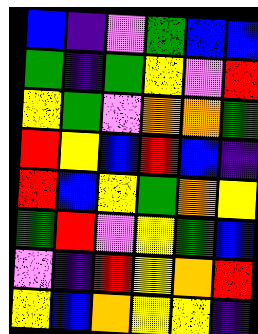[["blue", "indigo", "violet", "green", "blue", "blue"], ["green", "indigo", "green", "yellow", "violet", "red"], ["yellow", "green", "violet", "orange", "orange", "green"], ["red", "yellow", "blue", "red", "blue", "indigo"], ["red", "blue", "yellow", "green", "orange", "yellow"], ["green", "red", "violet", "yellow", "green", "blue"], ["violet", "indigo", "red", "yellow", "orange", "red"], ["yellow", "blue", "orange", "yellow", "yellow", "indigo"]]